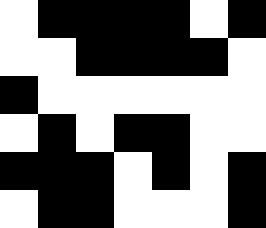[["white", "black", "black", "black", "black", "white", "black"], ["white", "white", "black", "black", "black", "black", "white"], ["black", "white", "white", "white", "white", "white", "white"], ["white", "black", "white", "black", "black", "white", "white"], ["black", "black", "black", "white", "black", "white", "black"], ["white", "black", "black", "white", "white", "white", "black"]]